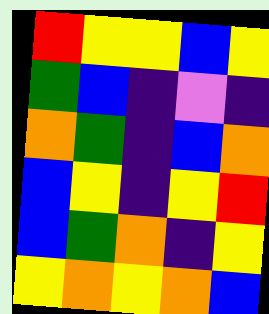[["red", "yellow", "yellow", "blue", "yellow"], ["green", "blue", "indigo", "violet", "indigo"], ["orange", "green", "indigo", "blue", "orange"], ["blue", "yellow", "indigo", "yellow", "red"], ["blue", "green", "orange", "indigo", "yellow"], ["yellow", "orange", "yellow", "orange", "blue"]]